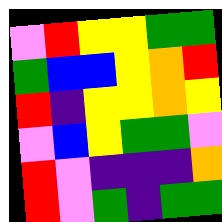[["violet", "red", "yellow", "yellow", "green", "green"], ["green", "blue", "blue", "yellow", "orange", "red"], ["red", "indigo", "yellow", "yellow", "orange", "yellow"], ["violet", "blue", "yellow", "green", "green", "violet"], ["red", "violet", "indigo", "indigo", "indigo", "orange"], ["red", "violet", "green", "indigo", "green", "green"]]